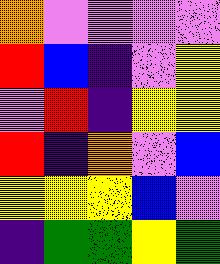[["orange", "violet", "violet", "violet", "violet"], ["red", "blue", "indigo", "violet", "yellow"], ["violet", "red", "indigo", "yellow", "yellow"], ["red", "indigo", "orange", "violet", "blue"], ["yellow", "yellow", "yellow", "blue", "violet"], ["indigo", "green", "green", "yellow", "green"]]